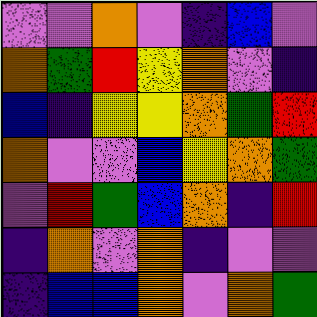[["violet", "violet", "orange", "violet", "indigo", "blue", "violet"], ["orange", "green", "red", "yellow", "orange", "violet", "indigo"], ["blue", "indigo", "yellow", "yellow", "orange", "green", "red"], ["orange", "violet", "violet", "blue", "yellow", "orange", "green"], ["violet", "red", "green", "blue", "orange", "indigo", "red"], ["indigo", "orange", "violet", "orange", "indigo", "violet", "violet"], ["indigo", "blue", "blue", "orange", "violet", "orange", "green"]]